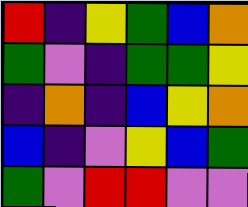[["red", "indigo", "yellow", "green", "blue", "orange"], ["green", "violet", "indigo", "green", "green", "yellow"], ["indigo", "orange", "indigo", "blue", "yellow", "orange"], ["blue", "indigo", "violet", "yellow", "blue", "green"], ["green", "violet", "red", "red", "violet", "violet"]]